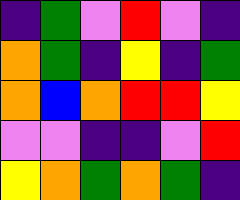[["indigo", "green", "violet", "red", "violet", "indigo"], ["orange", "green", "indigo", "yellow", "indigo", "green"], ["orange", "blue", "orange", "red", "red", "yellow"], ["violet", "violet", "indigo", "indigo", "violet", "red"], ["yellow", "orange", "green", "orange", "green", "indigo"]]